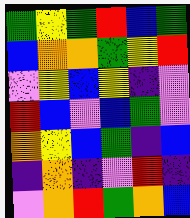[["green", "yellow", "green", "red", "blue", "green"], ["blue", "orange", "orange", "green", "yellow", "red"], ["violet", "yellow", "blue", "yellow", "indigo", "violet"], ["red", "blue", "violet", "blue", "green", "violet"], ["orange", "yellow", "blue", "green", "indigo", "blue"], ["indigo", "orange", "indigo", "violet", "red", "indigo"], ["violet", "orange", "red", "green", "orange", "blue"]]